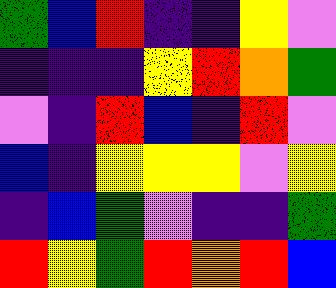[["green", "blue", "red", "indigo", "indigo", "yellow", "violet"], ["indigo", "indigo", "indigo", "yellow", "red", "orange", "green"], ["violet", "indigo", "red", "blue", "indigo", "red", "violet"], ["blue", "indigo", "yellow", "yellow", "yellow", "violet", "yellow"], ["indigo", "blue", "green", "violet", "indigo", "indigo", "green"], ["red", "yellow", "green", "red", "orange", "red", "blue"]]